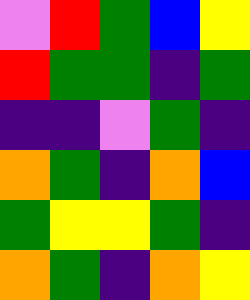[["violet", "red", "green", "blue", "yellow"], ["red", "green", "green", "indigo", "green"], ["indigo", "indigo", "violet", "green", "indigo"], ["orange", "green", "indigo", "orange", "blue"], ["green", "yellow", "yellow", "green", "indigo"], ["orange", "green", "indigo", "orange", "yellow"]]